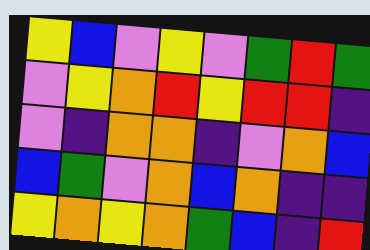[["yellow", "blue", "violet", "yellow", "violet", "green", "red", "green"], ["violet", "yellow", "orange", "red", "yellow", "red", "red", "indigo"], ["violet", "indigo", "orange", "orange", "indigo", "violet", "orange", "blue"], ["blue", "green", "violet", "orange", "blue", "orange", "indigo", "indigo"], ["yellow", "orange", "yellow", "orange", "green", "blue", "indigo", "red"]]